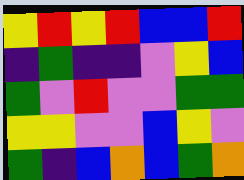[["yellow", "red", "yellow", "red", "blue", "blue", "red"], ["indigo", "green", "indigo", "indigo", "violet", "yellow", "blue"], ["green", "violet", "red", "violet", "violet", "green", "green"], ["yellow", "yellow", "violet", "violet", "blue", "yellow", "violet"], ["green", "indigo", "blue", "orange", "blue", "green", "orange"]]